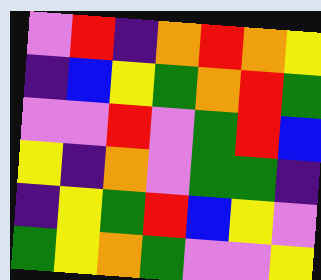[["violet", "red", "indigo", "orange", "red", "orange", "yellow"], ["indigo", "blue", "yellow", "green", "orange", "red", "green"], ["violet", "violet", "red", "violet", "green", "red", "blue"], ["yellow", "indigo", "orange", "violet", "green", "green", "indigo"], ["indigo", "yellow", "green", "red", "blue", "yellow", "violet"], ["green", "yellow", "orange", "green", "violet", "violet", "yellow"]]